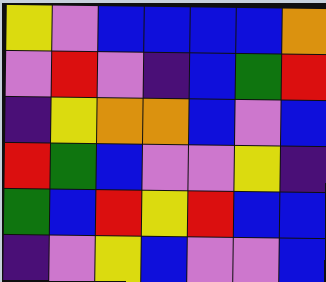[["yellow", "violet", "blue", "blue", "blue", "blue", "orange"], ["violet", "red", "violet", "indigo", "blue", "green", "red"], ["indigo", "yellow", "orange", "orange", "blue", "violet", "blue"], ["red", "green", "blue", "violet", "violet", "yellow", "indigo"], ["green", "blue", "red", "yellow", "red", "blue", "blue"], ["indigo", "violet", "yellow", "blue", "violet", "violet", "blue"]]